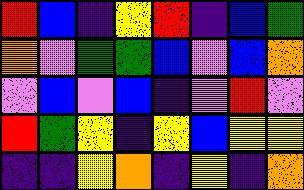[["red", "blue", "indigo", "yellow", "red", "indigo", "blue", "green"], ["orange", "violet", "green", "green", "blue", "violet", "blue", "orange"], ["violet", "blue", "violet", "blue", "indigo", "violet", "red", "violet"], ["red", "green", "yellow", "indigo", "yellow", "blue", "yellow", "yellow"], ["indigo", "indigo", "yellow", "orange", "indigo", "yellow", "indigo", "orange"]]